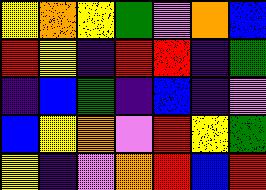[["yellow", "orange", "yellow", "green", "violet", "orange", "blue"], ["red", "yellow", "indigo", "red", "red", "indigo", "green"], ["indigo", "blue", "green", "indigo", "blue", "indigo", "violet"], ["blue", "yellow", "orange", "violet", "red", "yellow", "green"], ["yellow", "indigo", "violet", "orange", "red", "blue", "red"]]